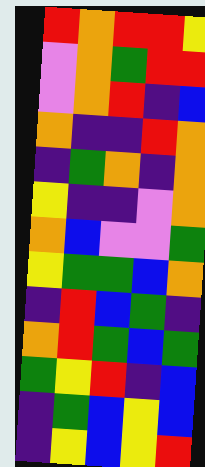[["red", "orange", "red", "red", "yellow"], ["violet", "orange", "green", "red", "red"], ["violet", "orange", "red", "indigo", "blue"], ["orange", "indigo", "indigo", "red", "orange"], ["indigo", "green", "orange", "indigo", "orange"], ["yellow", "indigo", "indigo", "violet", "orange"], ["orange", "blue", "violet", "violet", "green"], ["yellow", "green", "green", "blue", "orange"], ["indigo", "red", "blue", "green", "indigo"], ["orange", "red", "green", "blue", "green"], ["green", "yellow", "red", "indigo", "blue"], ["indigo", "green", "blue", "yellow", "blue"], ["indigo", "yellow", "blue", "yellow", "red"]]